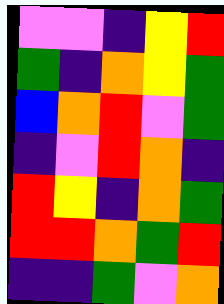[["violet", "violet", "indigo", "yellow", "red"], ["green", "indigo", "orange", "yellow", "green"], ["blue", "orange", "red", "violet", "green"], ["indigo", "violet", "red", "orange", "indigo"], ["red", "yellow", "indigo", "orange", "green"], ["red", "red", "orange", "green", "red"], ["indigo", "indigo", "green", "violet", "orange"]]